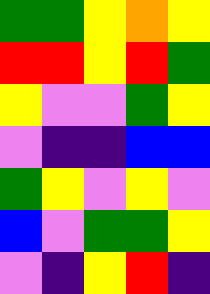[["green", "green", "yellow", "orange", "yellow"], ["red", "red", "yellow", "red", "green"], ["yellow", "violet", "violet", "green", "yellow"], ["violet", "indigo", "indigo", "blue", "blue"], ["green", "yellow", "violet", "yellow", "violet"], ["blue", "violet", "green", "green", "yellow"], ["violet", "indigo", "yellow", "red", "indigo"]]